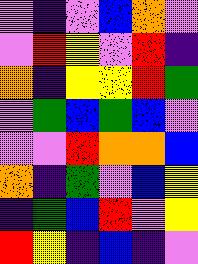[["violet", "indigo", "violet", "blue", "orange", "violet"], ["violet", "red", "yellow", "violet", "red", "indigo"], ["orange", "indigo", "yellow", "yellow", "red", "green"], ["violet", "green", "blue", "green", "blue", "violet"], ["violet", "violet", "red", "orange", "orange", "blue"], ["orange", "indigo", "green", "violet", "blue", "yellow"], ["indigo", "green", "blue", "red", "violet", "yellow"], ["red", "yellow", "indigo", "blue", "indigo", "violet"]]